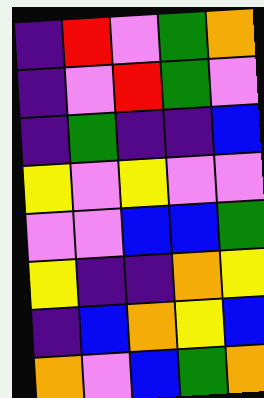[["indigo", "red", "violet", "green", "orange"], ["indigo", "violet", "red", "green", "violet"], ["indigo", "green", "indigo", "indigo", "blue"], ["yellow", "violet", "yellow", "violet", "violet"], ["violet", "violet", "blue", "blue", "green"], ["yellow", "indigo", "indigo", "orange", "yellow"], ["indigo", "blue", "orange", "yellow", "blue"], ["orange", "violet", "blue", "green", "orange"]]